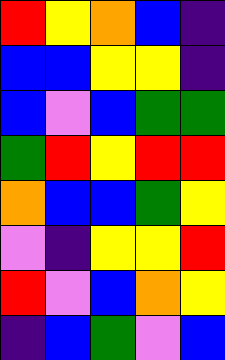[["red", "yellow", "orange", "blue", "indigo"], ["blue", "blue", "yellow", "yellow", "indigo"], ["blue", "violet", "blue", "green", "green"], ["green", "red", "yellow", "red", "red"], ["orange", "blue", "blue", "green", "yellow"], ["violet", "indigo", "yellow", "yellow", "red"], ["red", "violet", "blue", "orange", "yellow"], ["indigo", "blue", "green", "violet", "blue"]]